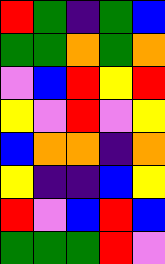[["red", "green", "indigo", "green", "blue"], ["green", "green", "orange", "green", "orange"], ["violet", "blue", "red", "yellow", "red"], ["yellow", "violet", "red", "violet", "yellow"], ["blue", "orange", "orange", "indigo", "orange"], ["yellow", "indigo", "indigo", "blue", "yellow"], ["red", "violet", "blue", "red", "blue"], ["green", "green", "green", "red", "violet"]]